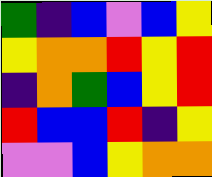[["green", "indigo", "blue", "violet", "blue", "yellow"], ["yellow", "orange", "orange", "red", "yellow", "red"], ["indigo", "orange", "green", "blue", "yellow", "red"], ["red", "blue", "blue", "red", "indigo", "yellow"], ["violet", "violet", "blue", "yellow", "orange", "orange"]]